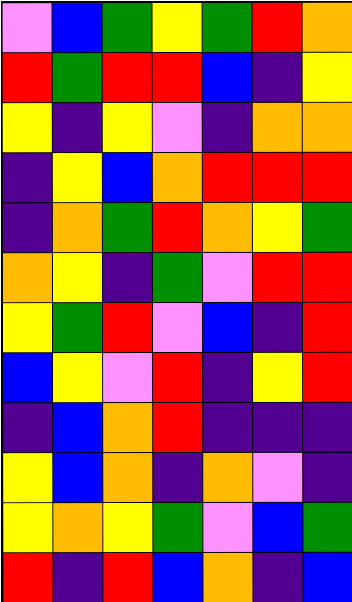[["violet", "blue", "green", "yellow", "green", "red", "orange"], ["red", "green", "red", "red", "blue", "indigo", "yellow"], ["yellow", "indigo", "yellow", "violet", "indigo", "orange", "orange"], ["indigo", "yellow", "blue", "orange", "red", "red", "red"], ["indigo", "orange", "green", "red", "orange", "yellow", "green"], ["orange", "yellow", "indigo", "green", "violet", "red", "red"], ["yellow", "green", "red", "violet", "blue", "indigo", "red"], ["blue", "yellow", "violet", "red", "indigo", "yellow", "red"], ["indigo", "blue", "orange", "red", "indigo", "indigo", "indigo"], ["yellow", "blue", "orange", "indigo", "orange", "violet", "indigo"], ["yellow", "orange", "yellow", "green", "violet", "blue", "green"], ["red", "indigo", "red", "blue", "orange", "indigo", "blue"]]